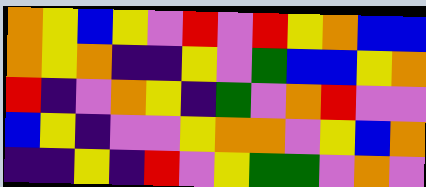[["orange", "yellow", "blue", "yellow", "violet", "red", "violet", "red", "yellow", "orange", "blue", "blue"], ["orange", "yellow", "orange", "indigo", "indigo", "yellow", "violet", "green", "blue", "blue", "yellow", "orange"], ["red", "indigo", "violet", "orange", "yellow", "indigo", "green", "violet", "orange", "red", "violet", "violet"], ["blue", "yellow", "indigo", "violet", "violet", "yellow", "orange", "orange", "violet", "yellow", "blue", "orange"], ["indigo", "indigo", "yellow", "indigo", "red", "violet", "yellow", "green", "green", "violet", "orange", "violet"]]